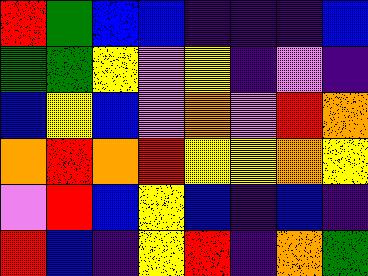[["red", "green", "blue", "blue", "indigo", "indigo", "indigo", "blue"], ["green", "green", "yellow", "violet", "yellow", "indigo", "violet", "indigo"], ["blue", "yellow", "blue", "violet", "orange", "violet", "red", "orange"], ["orange", "red", "orange", "red", "yellow", "yellow", "orange", "yellow"], ["violet", "red", "blue", "yellow", "blue", "indigo", "blue", "indigo"], ["red", "blue", "indigo", "yellow", "red", "indigo", "orange", "green"]]